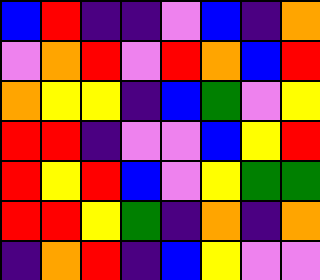[["blue", "red", "indigo", "indigo", "violet", "blue", "indigo", "orange"], ["violet", "orange", "red", "violet", "red", "orange", "blue", "red"], ["orange", "yellow", "yellow", "indigo", "blue", "green", "violet", "yellow"], ["red", "red", "indigo", "violet", "violet", "blue", "yellow", "red"], ["red", "yellow", "red", "blue", "violet", "yellow", "green", "green"], ["red", "red", "yellow", "green", "indigo", "orange", "indigo", "orange"], ["indigo", "orange", "red", "indigo", "blue", "yellow", "violet", "violet"]]